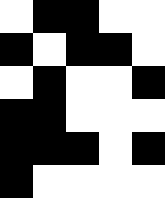[["white", "black", "black", "white", "white"], ["black", "white", "black", "black", "white"], ["white", "black", "white", "white", "black"], ["black", "black", "white", "white", "white"], ["black", "black", "black", "white", "black"], ["black", "white", "white", "white", "white"]]